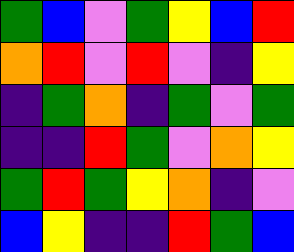[["green", "blue", "violet", "green", "yellow", "blue", "red"], ["orange", "red", "violet", "red", "violet", "indigo", "yellow"], ["indigo", "green", "orange", "indigo", "green", "violet", "green"], ["indigo", "indigo", "red", "green", "violet", "orange", "yellow"], ["green", "red", "green", "yellow", "orange", "indigo", "violet"], ["blue", "yellow", "indigo", "indigo", "red", "green", "blue"]]